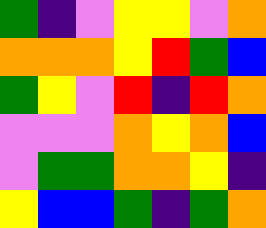[["green", "indigo", "violet", "yellow", "yellow", "violet", "orange"], ["orange", "orange", "orange", "yellow", "red", "green", "blue"], ["green", "yellow", "violet", "red", "indigo", "red", "orange"], ["violet", "violet", "violet", "orange", "yellow", "orange", "blue"], ["violet", "green", "green", "orange", "orange", "yellow", "indigo"], ["yellow", "blue", "blue", "green", "indigo", "green", "orange"]]